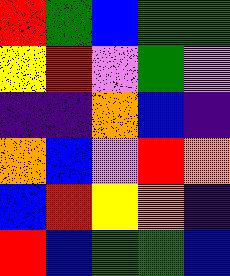[["red", "green", "blue", "green", "green"], ["yellow", "red", "violet", "green", "violet"], ["indigo", "indigo", "orange", "blue", "indigo"], ["orange", "blue", "violet", "red", "orange"], ["blue", "red", "yellow", "orange", "indigo"], ["red", "blue", "green", "green", "blue"]]